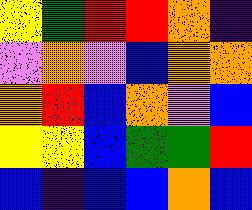[["yellow", "green", "red", "red", "orange", "indigo"], ["violet", "orange", "violet", "blue", "orange", "orange"], ["orange", "red", "blue", "orange", "violet", "blue"], ["yellow", "yellow", "blue", "green", "green", "red"], ["blue", "indigo", "blue", "blue", "orange", "blue"]]